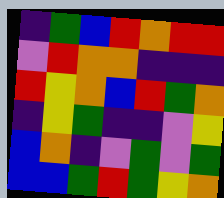[["indigo", "green", "blue", "red", "orange", "red", "red"], ["violet", "red", "orange", "orange", "indigo", "indigo", "indigo"], ["red", "yellow", "orange", "blue", "red", "green", "orange"], ["indigo", "yellow", "green", "indigo", "indigo", "violet", "yellow"], ["blue", "orange", "indigo", "violet", "green", "violet", "green"], ["blue", "blue", "green", "red", "green", "yellow", "orange"]]